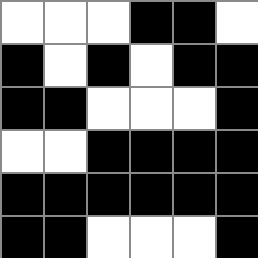[["white", "white", "white", "black", "black", "white"], ["black", "white", "black", "white", "black", "black"], ["black", "black", "white", "white", "white", "black"], ["white", "white", "black", "black", "black", "black"], ["black", "black", "black", "black", "black", "black"], ["black", "black", "white", "white", "white", "black"]]